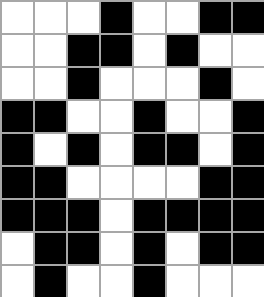[["white", "white", "white", "black", "white", "white", "black", "black"], ["white", "white", "black", "black", "white", "black", "white", "white"], ["white", "white", "black", "white", "white", "white", "black", "white"], ["black", "black", "white", "white", "black", "white", "white", "black"], ["black", "white", "black", "white", "black", "black", "white", "black"], ["black", "black", "white", "white", "white", "white", "black", "black"], ["black", "black", "black", "white", "black", "black", "black", "black"], ["white", "black", "black", "white", "black", "white", "black", "black"], ["white", "black", "white", "white", "black", "white", "white", "white"]]